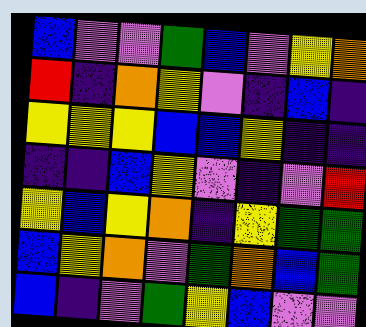[["blue", "violet", "violet", "green", "blue", "violet", "yellow", "orange"], ["red", "indigo", "orange", "yellow", "violet", "indigo", "blue", "indigo"], ["yellow", "yellow", "yellow", "blue", "blue", "yellow", "indigo", "indigo"], ["indigo", "indigo", "blue", "yellow", "violet", "indigo", "violet", "red"], ["yellow", "blue", "yellow", "orange", "indigo", "yellow", "green", "green"], ["blue", "yellow", "orange", "violet", "green", "orange", "blue", "green"], ["blue", "indigo", "violet", "green", "yellow", "blue", "violet", "violet"]]